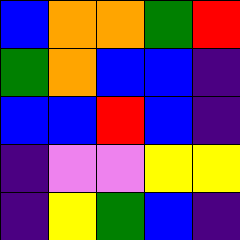[["blue", "orange", "orange", "green", "red"], ["green", "orange", "blue", "blue", "indigo"], ["blue", "blue", "red", "blue", "indigo"], ["indigo", "violet", "violet", "yellow", "yellow"], ["indigo", "yellow", "green", "blue", "indigo"]]